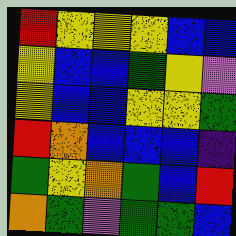[["red", "yellow", "yellow", "yellow", "blue", "blue"], ["yellow", "blue", "blue", "green", "yellow", "violet"], ["yellow", "blue", "blue", "yellow", "yellow", "green"], ["red", "orange", "blue", "blue", "blue", "indigo"], ["green", "yellow", "orange", "green", "blue", "red"], ["orange", "green", "violet", "green", "green", "blue"]]